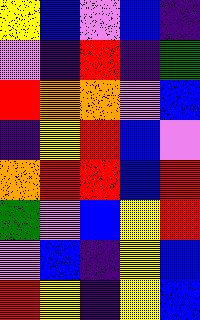[["yellow", "blue", "violet", "blue", "indigo"], ["violet", "indigo", "red", "indigo", "green"], ["red", "orange", "orange", "violet", "blue"], ["indigo", "yellow", "red", "blue", "violet"], ["orange", "red", "red", "blue", "red"], ["green", "violet", "blue", "yellow", "red"], ["violet", "blue", "indigo", "yellow", "blue"], ["red", "yellow", "indigo", "yellow", "blue"]]